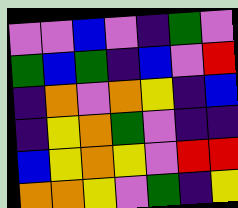[["violet", "violet", "blue", "violet", "indigo", "green", "violet"], ["green", "blue", "green", "indigo", "blue", "violet", "red"], ["indigo", "orange", "violet", "orange", "yellow", "indigo", "blue"], ["indigo", "yellow", "orange", "green", "violet", "indigo", "indigo"], ["blue", "yellow", "orange", "yellow", "violet", "red", "red"], ["orange", "orange", "yellow", "violet", "green", "indigo", "yellow"]]